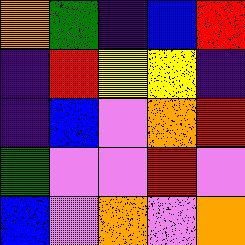[["orange", "green", "indigo", "blue", "red"], ["indigo", "red", "yellow", "yellow", "indigo"], ["indigo", "blue", "violet", "orange", "red"], ["green", "violet", "violet", "red", "violet"], ["blue", "violet", "orange", "violet", "orange"]]